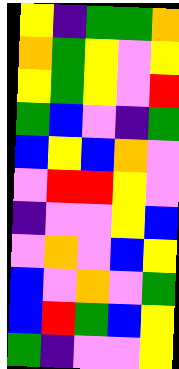[["yellow", "indigo", "green", "green", "orange"], ["orange", "green", "yellow", "violet", "yellow"], ["yellow", "green", "yellow", "violet", "red"], ["green", "blue", "violet", "indigo", "green"], ["blue", "yellow", "blue", "orange", "violet"], ["violet", "red", "red", "yellow", "violet"], ["indigo", "violet", "violet", "yellow", "blue"], ["violet", "orange", "violet", "blue", "yellow"], ["blue", "violet", "orange", "violet", "green"], ["blue", "red", "green", "blue", "yellow"], ["green", "indigo", "violet", "violet", "yellow"]]